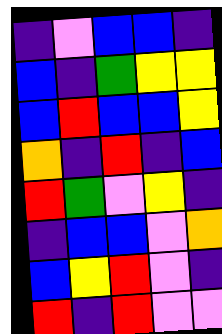[["indigo", "violet", "blue", "blue", "indigo"], ["blue", "indigo", "green", "yellow", "yellow"], ["blue", "red", "blue", "blue", "yellow"], ["orange", "indigo", "red", "indigo", "blue"], ["red", "green", "violet", "yellow", "indigo"], ["indigo", "blue", "blue", "violet", "orange"], ["blue", "yellow", "red", "violet", "indigo"], ["red", "indigo", "red", "violet", "violet"]]